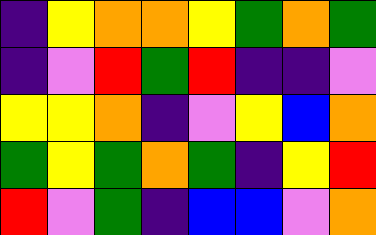[["indigo", "yellow", "orange", "orange", "yellow", "green", "orange", "green"], ["indigo", "violet", "red", "green", "red", "indigo", "indigo", "violet"], ["yellow", "yellow", "orange", "indigo", "violet", "yellow", "blue", "orange"], ["green", "yellow", "green", "orange", "green", "indigo", "yellow", "red"], ["red", "violet", "green", "indigo", "blue", "blue", "violet", "orange"]]